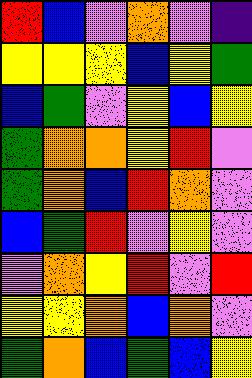[["red", "blue", "violet", "orange", "violet", "indigo"], ["yellow", "yellow", "yellow", "blue", "yellow", "green"], ["blue", "green", "violet", "yellow", "blue", "yellow"], ["green", "orange", "orange", "yellow", "red", "violet"], ["green", "orange", "blue", "red", "orange", "violet"], ["blue", "green", "red", "violet", "yellow", "violet"], ["violet", "orange", "yellow", "red", "violet", "red"], ["yellow", "yellow", "orange", "blue", "orange", "violet"], ["green", "orange", "blue", "green", "blue", "yellow"]]